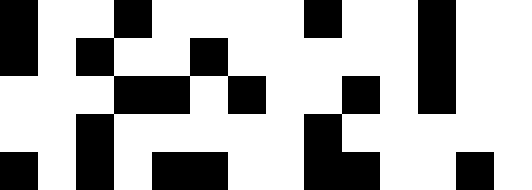[["black", "white", "white", "black", "white", "white", "white", "white", "black", "white", "white", "black", "white", "white"], ["black", "white", "black", "white", "white", "black", "white", "white", "white", "white", "white", "black", "white", "white"], ["white", "white", "white", "black", "black", "white", "black", "white", "white", "black", "white", "black", "white", "white"], ["white", "white", "black", "white", "white", "white", "white", "white", "black", "white", "white", "white", "white", "white"], ["black", "white", "black", "white", "black", "black", "white", "white", "black", "black", "white", "white", "black", "white"]]